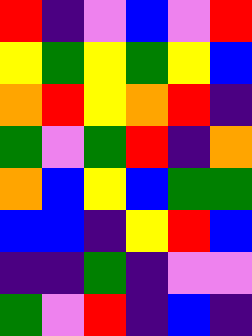[["red", "indigo", "violet", "blue", "violet", "red"], ["yellow", "green", "yellow", "green", "yellow", "blue"], ["orange", "red", "yellow", "orange", "red", "indigo"], ["green", "violet", "green", "red", "indigo", "orange"], ["orange", "blue", "yellow", "blue", "green", "green"], ["blue", "blue", "indigo", "yellow", "red", "blue"], ["indigo", "indigo", "green", "indigo", "violet", "violet"], ["green", "violet", "red", "indigo", "blue", "indigo"]]